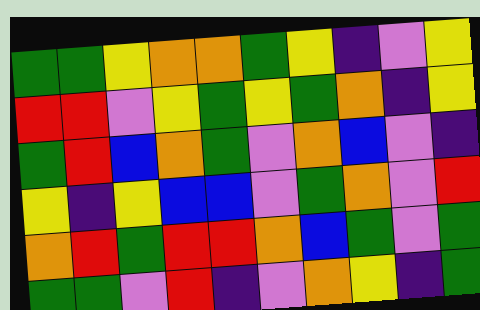[["green", "green", "yellow", "orange", "orange", "green", "yellow", "indigo", "violet", "yellow"], ["red", "red", "violet", "yellow", "green", "yellow", "green", "orange", "indigo", "yellow"], ["green", "red", "blue", "orange", "green", "violet", "orange", "blue", "violet", "indigo"], ["yellow", "indigo", "yellow", "blue", "blue", "violet", "green", "orange", "violet", "red"], ["orange", "red", "green", "red", "red", "orange", "blue", "green", "violet", "green"], ["green", "green", "violet", "red", "indigo", "violet", "orange", "yellow", "indigo", "green"]]